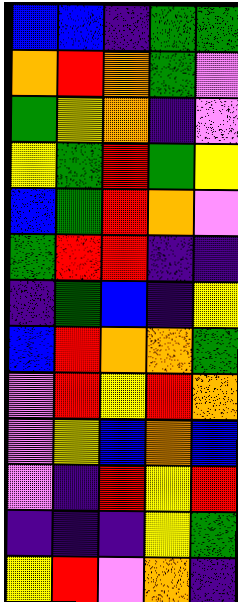[["blue", "blue", "indigo", "green", "green"], ["orange", "red", "orange", "green", "violet"], ["green", "yellow", "orange", "indigo", "violet"], ["yellow", "green", "red", "green", "yellow"], ["blue", "green", "red", "orange", "violet"], ["green", "red", "red", "indigo", "indigo"], ["indigo", "green", "blue", "indigo", "yellow"], ["blue", "red", "orange", "orange", "green"], ["violet", "red", "yellow", "red", "orange"], ["violet", "yellow", "blue", "orange", "blue"], ["violet", "indigo", "red", "yellow", "red"], ["indigo", "indigo", "indigo", "yellow", "green"], ["yellow", "red", "violet", "orange", "indigo"]]